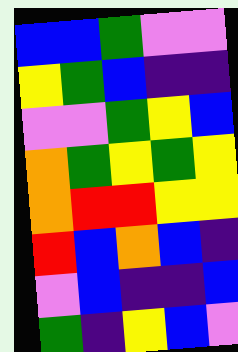[["blue", "blue", "green", "violet", "violet"], ["yellow", "green", "blue", "indigo", "indigo"], ["violet", "violet", "green", "yellow", "blue"], ["orange", "green", "yellow", "green", "yellow"], ["orange", "red", "red", "yellow", "yellow"], ["red", "blue", "orange", "blue", "indigo"], ["violet", "blue", "indigo", "indigo", "blue"], ["green", "indigo", "yellow", "blue", "violet"]]